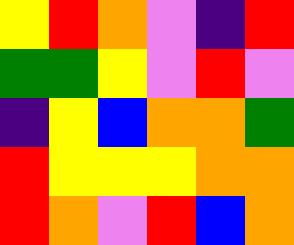[["yellow", "red", "orange", "violet", "indigo", "red"], ["green", "green", "yellow", "violet", "red", "violet"], ["indigo", "yellow", "blue", "orange", "orange", "green"], ["red", "yellow", "yellow", "yellow", "orange", "orange"], ["red", "orange", "violet", "red", "blue", "orange"]]